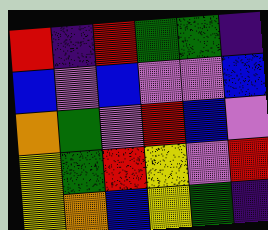[["red", "indigo", "red", "green", "green", "indigo"], ["blue", "violet", "blue", "violet", "violet", "blue"], ["orange", "green", "violet", "red", "blue", "violet"], ["yellow", "green", "red", "yellow", "violet", "red"], ["yellow", "orange", "blue", "yellow", "green", "indigo"]]